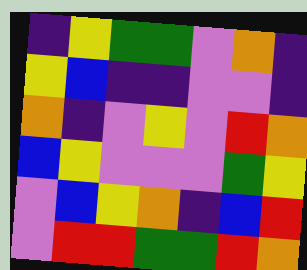[["indigo", "yellow", "green", "green", "violet", "orange", "indigo"], ["yellow", "blue", "indigo", "indigo", "violet", "violet", "indigo"], ["orange", "indigo", "violet", "yellow", "violet", "red", "orange"], ["blue", "yellow", "violet", "violet", "violet", "green", "yellow"], ["violet", "blue", "yellow", "orange", "indigo", "blue", "red"], ["violet", "red", "red", "green", "green", "red", "orange"]]